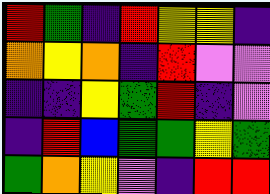[["red", "green", "indigo", "red", "yellow", "yellow", "indigo"], ["orange", "yellow", "orange", "indigo", "red", "violet", "violet"], ["indigo", "indigo", "yellow", "green", "red", "indigo", "violet"], ["indigo", "red", "blue", "green", "green", "yellow", "green"], ["green", "orange", "yellow", "violet", "indigo", "red", "red"]]